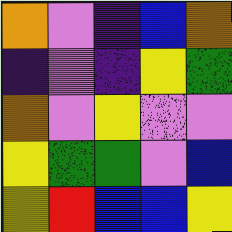[["orange", "violet", "indigo", "blue", "orange"], ["indigo", "violet", "indigo", "yellow", "green"], ["orange", "violet", "yellow", "violet", "violet"], ["yellow", "green", "green", "violet", "blue"], ["yellow", "red", "blue", "blue", "yellow"]]